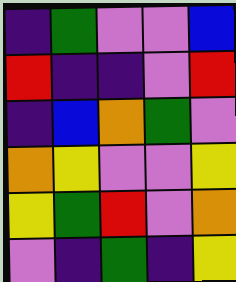[["indigo", "green", "violet", "violet", "blue"], ["red", "indigo", "indigo", "violet", "red"], ["indigo", "blue", "orange", "green", "violet"], ["orange", "yellow", "violet", "violet", "yellow"], ["yellow", "green", "red", "violet", "orange"], ["violet", "indigo", "green", "indigo", "yellow"]]